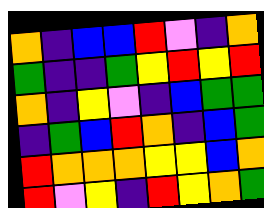[["orange", "indigo", "blue", "blue", "red", "violet", "indigo", "orange"], ["green", "indigo", "indigo", "green", "yellow", "red", "yellow", "red"], ["orange", "indigo", "yellow", "violet", "indigo", "blue", "green", "green"], ["indigo", "green", "blue", "red", "orange", "indigo", "blue", "green"], ["red", "orange", "orange", "orange", "yellow", "yellow", "blue", "orange"], ["red", "violet", "yellow", "indigo", "red", "yellow", "orange", "green"]]